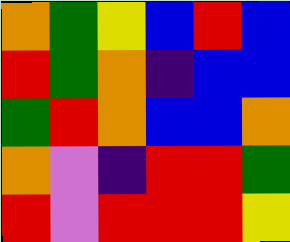[["orange", "green", "yellow", "blue", "red", "blue"], ["red", "green", "orange", "indigo", "blue", "blue"], ["green", "red", "orange", "blue", "blue", "orange"], ["orange", "violet", "indigo", "red", "red", "green"], ["red", "violet", "red", "red", "red", "yellow"]]